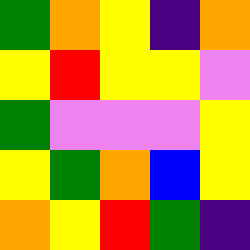[["green", "orange", "yellow", "indigo", "orange"], ["yellow", "red", "yellow", "yellow", "violet"], ["green", "violet", "violet", "violet", "yellow"], ["yellow", "green", "orange", "blue", "yellow"], ["orange", "yellow", "red", "green", "indigo"]]